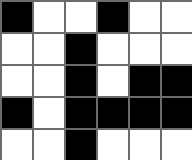[["black", "white", "white", "black", "white", "white"], ["white", "white", "black", "white", "white", "white"], ["white", "white", "black", "white", "black", "black"], ["black", "white", "black", "black", "black", "black"], ["white", "white", "black", "white", "white", "white"]]